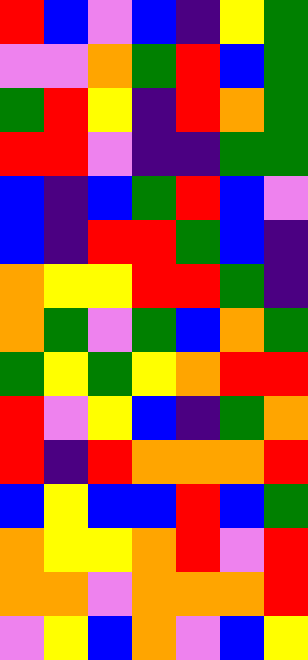[["red", "blue", "violet", "blue", "indigo", "yellow", "green"], ["violet", "violet", "orange", "green", "red", "blue", "green"], ["green", "red", "yellow", "indigo", "red", "orange", "green"], ["red", "red", "violet", "indigo", "indigo", "green", "green"], ["blue", "indigo", "blue", "green", "red", "blue", "violet"], ["blue", "indigo", "red", "red", "green", "blue", "indigo"], ["orange", "yellow", "yellow", "red", "red", "green", "indigo"], ["orange", "green", "violet", "green", "blue", "orange", "green"], ["green", "yellow", "green", "yellow", "orange", "red", "red"], ["red", "violet", "yellow", "blue", "indigo", "green", "orange"], ["red", "indigo", "red", "orange", "orange", "orange", "red"], ["blue", "yellow", "blue", "blue", "red", "blue", "green"], ["orange", "yellow", "yellow", "orange", "red", "violet", "red"], ["orange", "orange", "violet", "orange", "orange", "orange", "red"], ["violet", "yellow", "blue", "orange", "violet", "blue", "yellow"]]